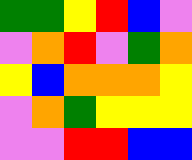[["green", "green", "yellow", "red", "blue", "violet"], ["violet", "orange", "red", "violet", "green", "orange"], ["yellow", "blue", "orange", "orange", "orange", "yellow"], ["violet", "orange", "green", "yellow", "yellow", "yellow"], ["violet", "violet", "red", "red", "blue", "blue"]]